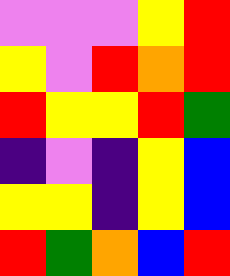[["violet", "violet", "violet", "yellow", "red"], ["yellow", "violet", "red", "orange", "red"], ["red", "yellow", "yellow", "red", "green"], ["indigo", "violet", "indigo", "yellow", "blue"], ["yellow", "yellow", "indigo", "yellow", "blue"], ["red", "green", "orange", "blue", "red"]]